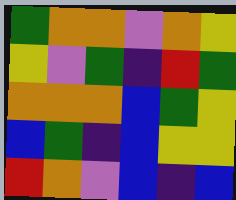[["green", "orange", "orange", "violet", "orange", "yellow"], ["yellow", "violet", "green", "indigo", "red", "green"], ["orange", "orange", "orange", "blue", "green", "yellow"], ["blue", "green", "indigo", "blue", "yellow", "yellow"], ["red", "orange", "violet", "blue", "indigo", "blue"]]